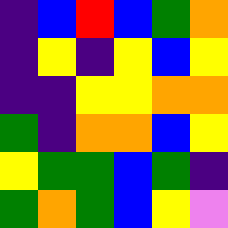[["indigo", "blue", "red", "blue", "green", "orange"], ["indigo", "yellow", "indigo", "yellow", "blue", "yellow"], ["indigo", "indigo", "yellow", "yellow", "orange", "orange"], ["green", "indigo", "orange", "orange", "blue", "yellow"], ["yellow", "green", "green", "blue", "green", "indigo"], ["green", "orange", "green", "blue", "yellow", "violet"]]